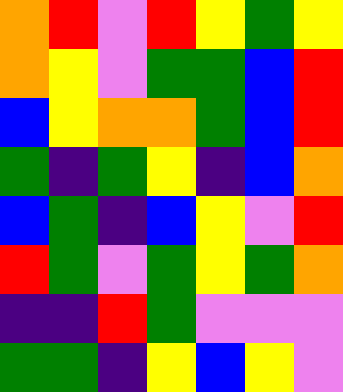[["orange", "red", "violet", "red", "yellow", "green", "yellow"], ["orange", "yellow", "violet", "green", "green", "blue", "red"], ["blue", "yellow", "orange", "orange", "green", "blue", "red"], ["green", "indigo", "green", "yellow", "indigo", "blue", "orange"], ["blue", "green", "indigo", "blue", "yellow", "violet", "red"], ["red", "green", "violet", "green", "yellow", "green", "orange"], ["indigo", "indigo", "red", "green", "violet", "violet", "violet"], ["green", "green", "indigo", "yellow", "blue", "yellow", "violet"]]